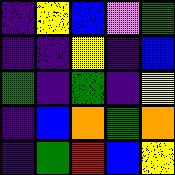[["indigo", "yellow", "blue", "violet", "green"], ["indigo", "indigo", "yellow", "indigo", "blue"], ["green", "indigo", "green", "indigo", "yellow"], ["indigo", "blue", "orange", "green", "orange"], ["indigo", "green", "red", "blue", "yellow"]]